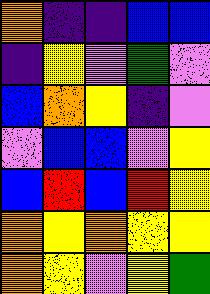[["orange", "indigo", "indigo", "blue", "blue"], ["indigo", "yellow", "violet", "green", "violet"], ["blue", "orange", "yellow", "indigo", "violet"], ["violet", "blue", "blue", "violet", "yellow"], ["blue", "red", "blue", "red", "yellow"], ["orange", "yellow", "orange", "yellow", "yellow"], ["orange", "yellow", "violet", "yellow", "green"]]